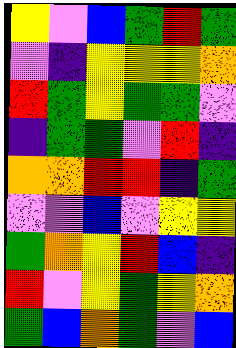[["yellow", "violet", "blue", "green", "red", "green"], ["violet", "indigo", "yellow", "yellow", "yellow", "orange"], ["red", "green", "yellow", "green", "green", "violet"], ["indigo", "green", "green", "violet", "red", "indigo"], ["orange", "orange", "red", "red", "indigo", "green"], ["violet", "violet", "blue", "violet", "yellow", "yellow"], ["green", "orange", "yellow", "red", "blue", "indigo"], ["red", "violet", "yellow", "green", "yellow", "orange"], ["green", "blue", "orange", "green", "violet", "blue"]]